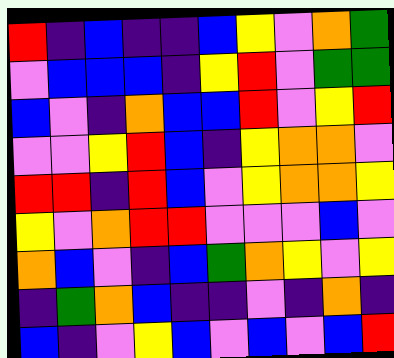[["red", "indigo", "blue", "indigo", "indigo", "blue", "yellow", "violet", "orange", "green"], ["violet", "blue", "blue", "blue", "indigo", "yellow", "red", "violet", "green", "green"], ["blue", "violet", "indigo", "orange", "blue", "blue", "red", "violet", "yellow", "red"], ["violet", "violet", "yellow", "red", "blue", "indigo", "yellow", "orange", "orange", "violet"], ["red", "red", "indigo", "red", "blue", "violet", "yellow", "orange", "orange", "yellow"], ["yellow", "violet", "orange", "red", "red", "violet", "violet", "violet", "blue", "violet"], ["orange", "blue", "violet", "indigo", "blue", "green", "orange", "yellow", "violet", "yellow"], ["indigo", "green", "orange", "blue", "indigo", "indigo", "violet", "indigo", "orange", "indigo"], ["blue", "indigo", "violet", "yellow", "blue", "violet", "blue", "violet", "blue", "red"]]